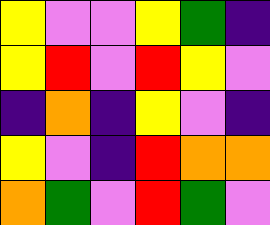[["yellow", "violet", "violet", "yellow", "green", "indigo"], ["yellow", "red", "violet", "red", "yellow", "violet"], ["indigo", "orange", "indigo", "yellow", "violet", "indigo"], ["yellow", "violet", "indigo", "red", "orange", "orange"], ["orange", "green", "violet", "red", "green", "violet"]]